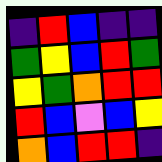[["indigo", "red", "blue", "indigo", "indigo"], ["green", "yellow", "blue", "red", "green"], ["yellow", "green", "orange", "red", "red"], ["red", "blue", "violet", "blue", "yellow"], ["orange", "blue", "red", "red", "indigo"]]